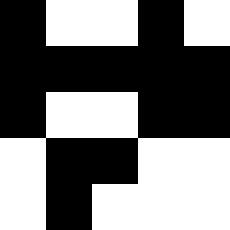[["black", "white", "white", "black", "white"], ["black", "black", "black", "black", "black"], ["black", "white", "white", "black", "black"], ["white", "black", "black", "white", "white"], ["white", "black", "white", "white", "white"]]